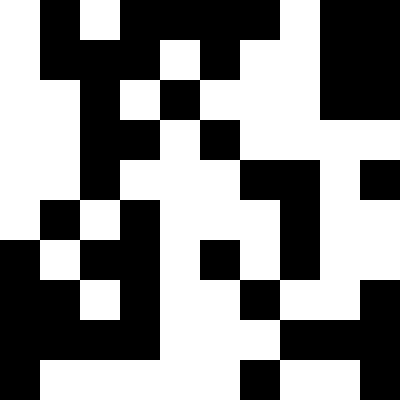[["white", "black", "white", "black", "black", "black", "black", "white", "black", "black"], ["white", "black", "black", "black", "white", "black", "white", "white", "black", "black"], ["white", "white", "black", "white", "black", "white", "white", "white", "black", "black"], ["white", "white", "black", "black", "white", "black", "white", "white", "white", "white"], ["white", "white", "black", "white", "white", "white", "black", "black", "white", "black"], ["white", "black", "white", "black", "white", "white", "white", "black", "white", "white"], ["black", "white", "black", "black", "white", "black", "white", "black", "white", "white"], ["black", "black", "white", "black", "white", "white", "black", "white", "white", "black"], ["black", "black", "black", "black", "white", "white", "white", "black", "black", "black"], ["black", "white", "white", "white", "white", "white", "black", "white", "white", "black"]]